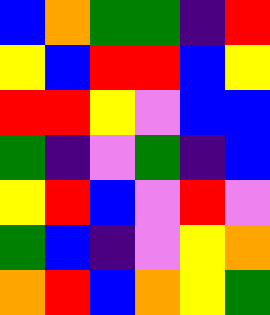[["blue", "orange", "green", "green", "indigo", "red"], ["yellow", "blue", "red", "red", "blue", "yellow"], ["red", "red", "yellow", "violet", "blue", "blue"], ["green", "indigo", "violet", "green", "indigo", "blue"], ["yellow", "red", "blue", "violet", "red", "violet"], ["green", "blue", "indigo", "violet", "yellow", "orange"], ["orange", "red", "blue", "orange", "yellow", "green"]]